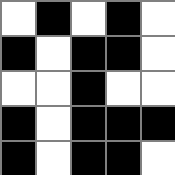[["white", "black", "white", "black", "white"], ["black", "white", "black", "black", "white"], ["white", "white", "black", "white", "white"], ["black", "white", "black", "black", "black"], ["black", "white", "black", "black", "white"]]